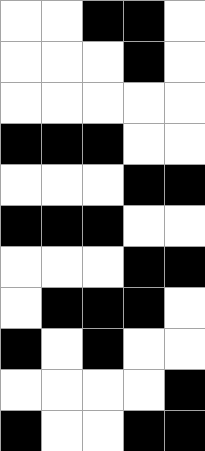[["white", "white", "black", "black", "white"], ["white", "white", "white", "black", "white"], ["white", "white", "white", "white", "white"], ["black", "black", "black", "white", "white"], ["white", "white", "white", "black", "black"], ["black", "black", "black", "white", "white"], ["white", "white", "white", "black", "black"], ["white", "black", "black", "black", "white"], ["black", "white", "black", "white", "white"], ["white", "white", "white", "white", "black"], ["black", "white", "white", "black", "black"]]